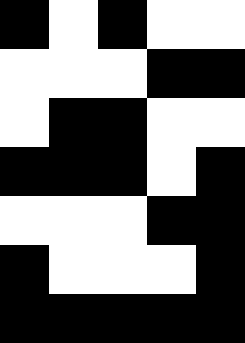[["black", "white", "black", "white", "white"], ["white", "white", "white", "black", "black"], ["white", "black", "black", "white", "white"], ["black", "black", "black", "white", "black"], ["white", "white", "white", "black", "black"], ["black", "white", "white", "white", "black"], ["black", "black", "black", "black", "black"]]